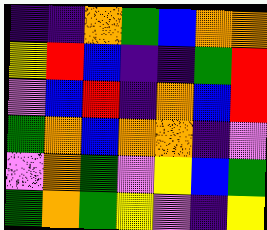[["indigo", "indigo", "orange", "green", "blue", "orange", "orange"], ["yellow", "red", "blue", "indigo", "indigo", "green", "red"], ["violet", "blue", "red", "indigo", "orange", "blue", "red"], ["green", "orange", "blue", "orange", "orange", "indigo", "violet"], ["violet", "orange", "green", "violet", "yellow", "blue", "green"], ["green", "orange", "green", "yellow", "violet", "indigo", "yellow"]]